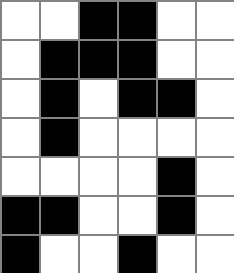[["white", "white", "black", "black", "white", "white"], ["white", "black", "black", "black", "white", "white"], ["white", "black", "white", "black", "black", "white"], ["white", "black", "white", "white", "white", "white"], ["white", "white", "white", "white", "black", "white"], ["black", "black", "white", "white", "black", "white"], ["black", "white", "white", "black", "white", "white"]]